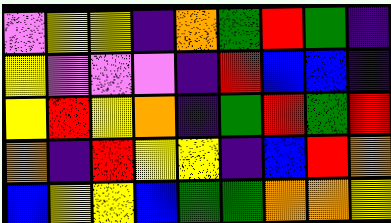[["violet", "yellow", "yellow", "indigo", "orange", "green", "red", "green", "indigo"], ["yellow", "violet", "violet", "violet", "indigo", "red", "blue", "blue", "indigo"], ["yellow", "red", "yellow", "orange", "indigo", "green", "red", "green", "red"], ["orange", "indigo", "red", "yellow", "yellow", "indigo", "blue", "red", "orange"], ["blue", "yellow", "yellow", "blue", "green", "green", "orange", "orange", "yellow"]]